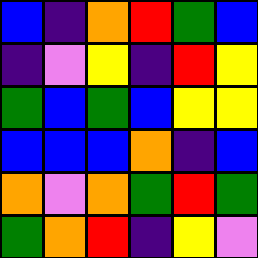[["blue", "indigo", "orange", "red", "green", "blue"], ["indigo", "violet", "yellow", "indigo", "red", "yellow"], ["green", "blue", "green", "blue", "yellow", "yellow"], ["blue", "blue", "blue", "orange", "indigo", "blue"], ["orange", "violet", "orange", "green", "red", "green"], ["green", "orange", "red", "indigo", "yellow", "violet"]]